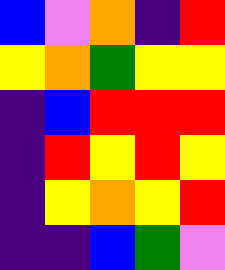[["blue", "violet", "orange", "indigo", "red"], ["yellow", "orange", "green", "yellow", "yellow"], ["indigo", "blue", "red", "red", "red"], ["indigo", "red", "yellow", "red", "yellow"], ["indigo", "yellow", "orange", "yellow", "red"], ["indigo", "indigo", "blue", "green", "violet"]]